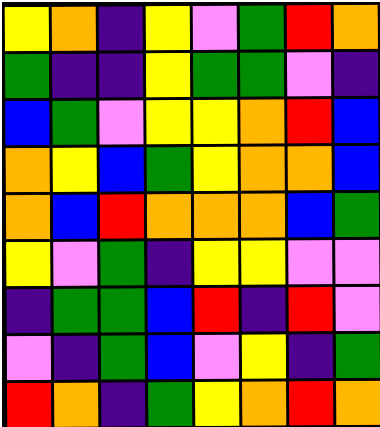[["yellow", "orange", "indigo", "yellow", "violet", "green", "red", "orange"], ["green", "indigo", "indigo", "yellow", "green", "green", "violet", "indigo"], ["blue", "green", "violet", "yellow", "yellow", "orange", "red", "blue"], ["orange", "yellow", "blue", "green", "yellow", "orange", "orange", "blue"], ["orange", "blue", "red", "orange", "orange", "orange", "blue", "green"], ["yellow", "violet", "green", "indigo", "yellow", "yellow", "violet", "violet"], ["indigo", "green", "green", "blue", "red", "indigo", "red", "violet"], ["violet", "indigo", "green", "blue", "violet", "yellow", "indigo", "green"], ["red", "orange", "indigo", "green", "yellow", "orange", "red", "orange"]]